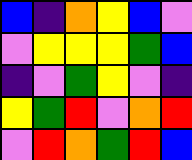[["blue", "indigo", "orange", "yellow", "blue", "violet"], ["violet", "yellow", "yellow", "yellow", "green", "blue"], ["indigo", "violet", "green", "yellow", "violet", "indigo"], ["yellow", "green", "red", "violet", "orange", "red"], ["violet", "red", "orange", "green", "red", "blue"]]